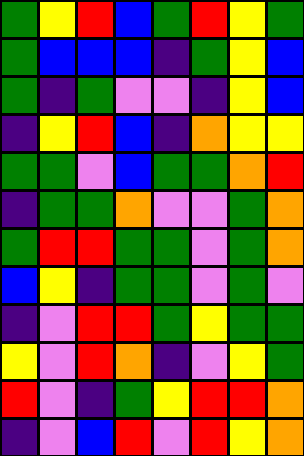[["green", "yellow", "red", "blue", "green", "red", "yellow", "green"], ["green", "blue", "blue", "blue", "indigo", "green", "yellow", "blue"], ["green", "indigo", "green", "violet", "violet", "indigo", "yellow", "blue"], ["indigo", "yellow", "red", "blue", "indigo", "orange", "yellow", "yellow"], ["green", "green", "violet", "blue", "green", "green", "orange", "red"], ["indigo", "green", "green", "orange", "violet", "violet", "green", "orange"], ["green", "red", "red", "green", "green", "violet", "green", "orange"], ["blue", "yellow", "indigo", "green", "green", "violet", "green", "violet"], ["indigo", "violet", "red", "red", "green", "yellow", "green", "green"], ["yellow", "violet", "red", "orange", "indigo", "violet", "yellow", "green"], ["red", "violet", "indigo", "green", "yellow", "red", "red", "orange"], ["indigo", "violet", "blue", "red", "violet", "red", "yellow", "orange"]]